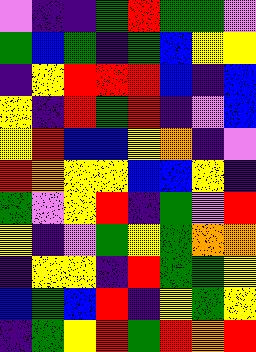[["violet", "indigo", "indigo", "green", "red", "green", "green", "violet"], ["green", "blue", "green", "indigo", "green", "blue", "yellow", "yellow"], ["indigo", "yellow", "red", "red", "red", "blue", "indigo", "blue"], ["yellow", "indigo", "red", "green", "red", "indigo", "violet", "blue"], ["yellow", "red", "blue", "blue", "yellow", "orange", "indigo", "violet"], ["red", "orange", "yellow", "yellow", "blue", "blue", "yellow", "indigo"], ["green", "violet", "yellow", "red", "indigo", "green", "violet", "red"], ["yellow", "indigo", "violet", "green", "yellow", "green", "orange", "orange"], ["indigo", "yellow", "yellow", "indigo", "red", "green", "green", "yellow"], ["blue", "green", "blue", "red", "indigo", "yellow", "green", "yellow"], ["indigo", "green", "yellow", "red", "green", "red", "orange", "red"]]